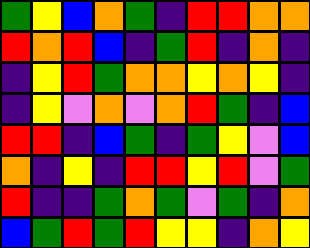[["green", "yellow", "blue", "orange", "green", "indigo", "red", "red", "orange", "orange"], ["red", "orange", "red", "blue", "indigo", "green", "red", "indigo", "orange", "indigo"], ["indigo", "yellow", "red", "green", "orange", "orange", "yellow", "orange", "yellow", "indigo"], ["indigo", "yellow", "violet", "orange", "violet", "orange", "red", "green", "indigo", "blue"], ["red", "red", "indigo", "blue", "green", "indigo", "green", "yellow", "violet", "blue"], ["orange", "indigo", "yellow", "indigo", "red", "red", "yellow", "red", "violet", "green"], ["red", "indigo", "indigo", "green", "orange", "green", "violet", "green", "indigo", "orange"], ["blue", "green", "red", "green", "red", "yellow", "yellow", "indigo", "orange", "yellow"]]